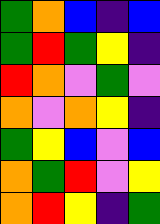[["green", "orange", "blue", "indigo", "blue"], ["green", "red", "green", "yellow", "indigo"], ["red", "orange", "violet", "green", "violet"], ["orange", "violet", "orange", "yellow", "indigo"], ["green", "yellow", "blue", "violet", "blue"], ["orange", "green", "red", "violet", "yellow"], ["orange", "red", "yellow", "indigo", "green"]]